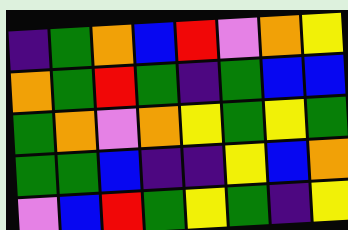[["indigo", "green", "orange", "blue", "red", "violet", "orange", "yellow"], ["orange", "green", "red", "green", "indigo", "green", "blue", "blue"], ["green", "orange", "violet", "orange", "yellow", "green", "yellow", "green"], ["green", "green", "blue", "indigo", "indigo", "yellow", "blue", "orange"], ["violet", "blue", "red", "green", "yellow", "green", "indigo", "yellow"]]